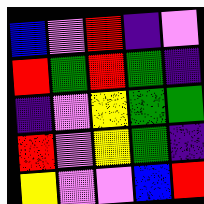[["blue", "violet", "red", "indigo", "violet"], ["red", "green", "red", "green", "indigo"], ["indigo", "violet", "yellow", "green", "green"], ["red", "violet", "yellow", "green", "indigo"], ["yellow", "violet", "violet", "blue", "red"]]